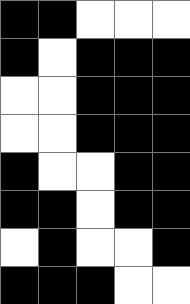[["black", "black", "white", "white", "white"], ["black", "white", "black", "black", "black"], ["white", "white", "black", "black", "black"], ["white", "white", "black", "black", "black"], ["black", "white", "white", "black", "black"], ["black", "black", "white", "black", "black"], ["white", "black", "white", "white", "black"], ["black", "black", "black", "white", "white"]]